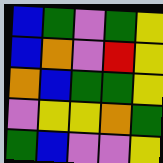[["blue", "green", "violet", "green", "yellow"], ["blue", "orange", "violet", "red", "yellow"], ["orange", "blue", "green", "green", "yellow"], ["violet", "yellow", "yellow", "orange", "green"], ["green", "blue", "violet", "violet", "yellow"]]